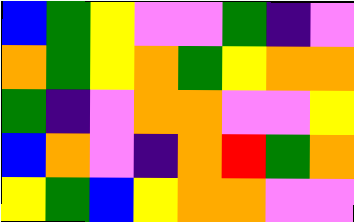[["blue", "green", "yellow", "violet", "violet", "green", "indigo", "violet"], ["orange", "green", "yellow", "orange", "green", "yellow", "orange", "orange"], ["green", "indigo", "violet", "orange", "orange", "violet", "violet", "yellow"], ["blue", "orange", "violet", "indigo", "orange", "red", "green", "orange"], ["yellow", "green", "blue", "yellow", "orange", "orange", "violet", "violet"]]